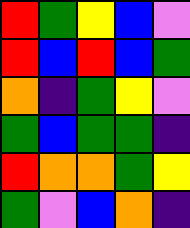[["red", "green", "yellow", "blue", "violet"], ["red", "blue", "red", "blue", "green"], ["orange", "indigo", "green", "yellow", "violet"], ["green", "blue", "green", "green", "indigo"], ["red", "orange", "orange", "green", "yellow"], ["green", "violet", "blue", "orange", "indigo"]]